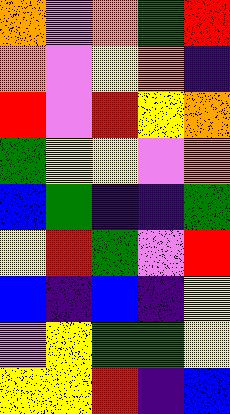[["orange", "violet", "orange", "green", "red"], ["orange", "violet", "yellow", "orange", "indigo"], ["red", "violet", "red", "yellow", "orange"], ["green", "yellow", "yellow", "violet", "orange"], ["blue", "green", "indigo", "indigo", "green"], ["yellow", "red", "green", "violet", "red"], ["blue", "indigo", "blue", "indigo", "yellow"], ["violet", "yellow", "green", "green", "yellow"], ["yellow", "yellow", "red", "indigo", "blue"]]